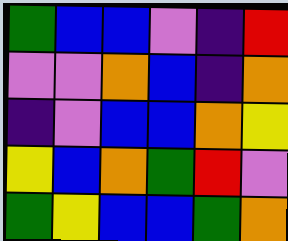[["green", "blue", "blue", "violet", "indigo", "red"], ["violet", "violet", "orange", "blue", "indigo", "orange"], ["indigo", "violet", "blue", "blue", "orange", "yellow"], ["yellow", "blue", "orange", "green", "red", "violet"], ["green", "yellow", "blue", "blue", "green", "orange"]]